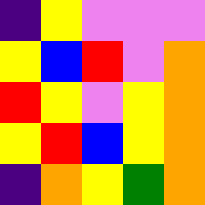[["indigo", "yellow", "violet", "violet", "violet"], ["yellow", "blue", "red", "violet", "orange"], ["red", "yellow", "violet", "yellow", "orange"], ["yellow", "red", "blue", "yellow", "orange"], ["indigo", "orange", "yellow", "green", "orange"]]